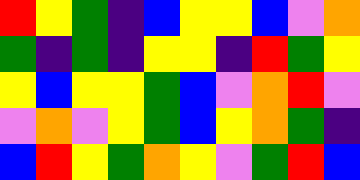[["red", "yellow", "green", "indigo", "blue", "yellow", "yellow", "blue", "violet", "orange"], ["green", "indigo", "green", "indigo", "yellow", "yellow", "indigo", "red", "green", "yellow"], ["yellow", "blue", "yellow", "yellow", "green", "blue", "violet", "orange", "red", "violet"], ["violet", "orange", "violet", "yellow", "green", "blue", "yellow", "orange", "green", "indigo"], ["blue", "red", "yellow", "green", "orange", "yellow", "violet", "green", "red", "blue"]]